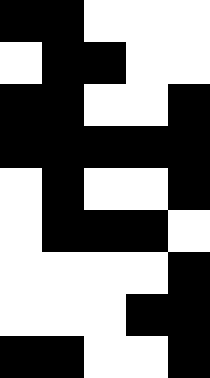[["black", "black", "white", "white", "white"], ["white", "black", "black", "white", "white"], ["black", "black", "white", "white", "black"], ["black", "black", "black", "black", "black"], ["white", "black", "white", "white", "black"], ["white", "black", "black", "black", "white"], ["white", "white", "white", "white", "black"], ["white", "white", "white", "black", "black"], ["black", "black", "white", "white", "black"]]